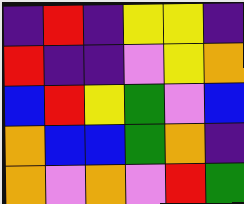[["indigo", "red", "indigo", "yellow", "yellow", "indigo"], ["red", "indigo", "indigo", "violet", "yellow", "orange"], ["blue", "red", "yellow", "green", "violet", "blue"], ["orange", "blue", "blue", "green", "orange", "indigo"], ["orange", "violet", "orange", "violet", "red", "green"]]